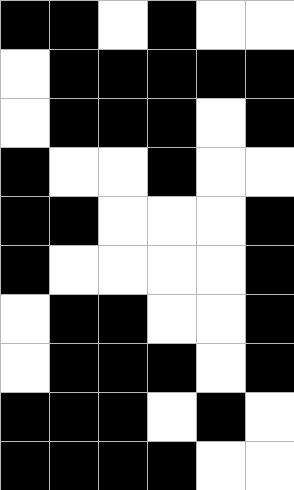[["black", "black", "white", "black", "white", "white"], ["white", "black", "black", "black", "black", "black"], ["white", "black", "black", "black", "white", "black"], ["black", "white", "white", "black", "white", "white"], ["black", "black", "white", "white", "white", "black"], ["black", "white", "white", "white", "white", "black"], ["white", "black", "black", "white", "white", "black"], ["white", "black", "black", "black", "white", "black"], ["black", "black", "black", "white", "black", "white"], ["black", "black", "black", "black", "white", "white"]]